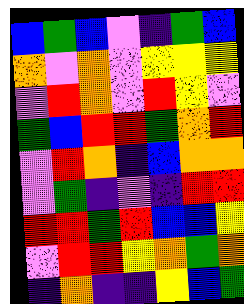[["blue", "green", "blue", "violet", "indigo", "green", "blue"], ["orange", "violet", "orange", "violet", "yellow", "yellow", "yellow"], ["violet", "red", "orange", "violet", "red", "yellow", "violet"], ["green", "blue", "red", "red", "green", "orange", "red"], ["violet", "red", "orange", "indigo", "blue", "orange", "orange"], ["violet", "green", "indigo", "violet", "indigo", "red", "red"], ["red", "red", "green", "red", "blue", "blue", "yellow"], ["violet", "red", "red", "yellow", "orange", "green", "orange"], ["indigo", "orange", "indigo", "indigo", "yellow", "blue", "green"]]